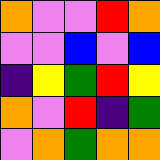[["orange", "violet", "violet", "red", "orange"], ["violet", "violet", "blue", "violet", "blue"], ["indigo", "yellow", "green", "red", "yellow"], ["orange", "violet", "red", "indigo", "green"], ["violet", "orange", "green", "orange", "orange"]]